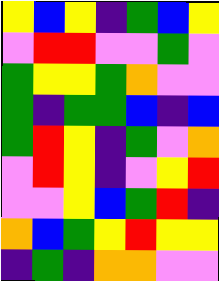[["yellow", "blue", "yellow", "indigo", "green", "blue", "yellow"], ["violet", "red", "red", "violet", "violet", "green", "violet"], ["green", "yellow", "yellow", "green", "orange", "violet", "violet"], ["green", "indigo", "green", "green", "blue", "indigo", "blue"], ["green", "red", "yellow", "indigo", "green", "violet", "orange"], ["violet", "red", "yellow", "indigo", "violet", "yellow", "red"], ["violet", "violet", "yellow", "blue", "green", "red", "indigo"], ["orange", "blue", "green", "yellow", "red", "yellow", "yellow"], ["indigo", "green", "indigo", "orange", "orange", "violet", "violet"]]